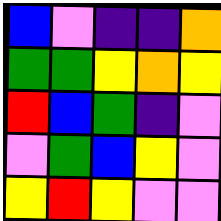[["blue", "violet", "indigo", "indigo", "orange"], ["green", "green", "yellow", "orange", "yellow"], ["red", "blue", "green", "indigo", "violet"], ["violet", "green", "blue", "yellow", "violet"], ["yellow", "red", "yellow", "violet", "violet"]]